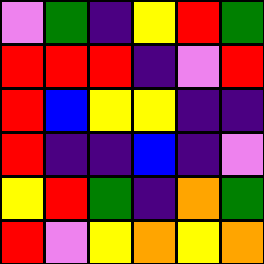[["violet", "green", "indigo", "yellow", "red", "green"], ["red", "red", "red", "indigo", "violet", "red"], ["red", "blue", "yellow", "yellow", "indigo", "indigo"], ["red", "indigo", "indigo", "blue", "indigo", "violet"], ["yellow", "red", "green", "indigo", "orange", "green"], ["red", "violet", "yellow", "orange", "yellow", "orange"]]